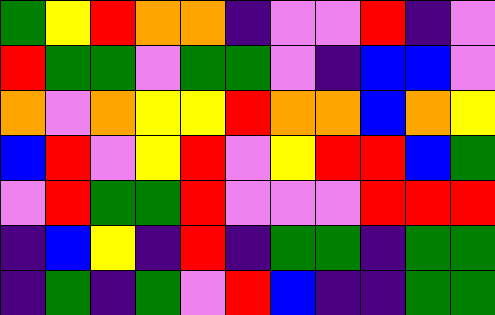[["green", "yellow", "red", "orange", "orange", "indigo", "violet", "violet", "red", "indigo", "violet"], ["red", "green", "green", "violet", "green", "green", "violet", "indigo", "blue", "blue", "violet"], ["orange", "violet", "orange", "yellow", "yellow", "red", "orange", "orange", "blue", "orange", "yellow"], ["blue", "red", "violet", "yellow", "red", "violet", "yellow", "red", "red", "blue", "green"], ["violet", "red", "green", "green", "red", "violet", "violet", "violet", "red", "red", "red"], ["indigo", "blue", "yellow", "indigo", "red", "indigo", "green", "green", "indigo", "green", "green"], ["indigo", "green", "indigo", "green", "violet", "red", "blue", "indigo", "indigo", "green", "green"]]